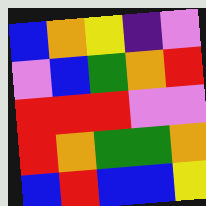[["blue", "orange", "yellow", "indigo", "violet"], ["violet", "blue", "green", "orange", "red"], ["red", "red", "red", "violet", "violet"], ["red", "orange", "green", "green", "orange"], ["blue", "red", "blue", "blue", "yellow"]]